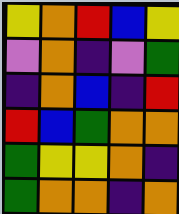[["yellow", "orange", "red", "blue", "yellow"], ["violet", "orange", "indigo", "violet", "green"], ["indigo", "orange", "blue", "indigo", "red"], ["red", "blue", "green", "orange", "orange"], ["green", "yellow", "yellow", "orange", "indigo"], ["green", "orange", "orange", "indigo", "orange"]]